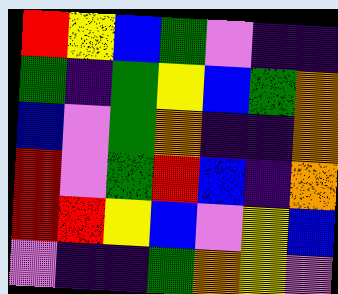[["red", "yellow", "blue", "green", "violet", "indigo", "indigo"], ["green", "indigo", "green", "yellow", "blue", "green", "orange"], ["blue", "violet", "green", "orange", "indigo", "indigo", "orange"], ["red", "violet", "green", "red", "blue", "indigo", "orange"], ["red", "red", "yellow", "blue", "violet", "yellow", "blue"], ["violet", "indigo", "indigo", "green", "orange", "yellow", "violet"]]